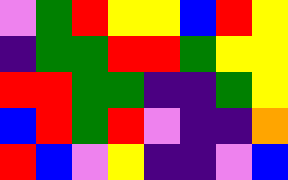[["violet", "green", "red", "yellow", "yellow", "blue", "red", "yellow"], ["indigo", "green", "green", "red", "red", "green", "yellow", "yellow"], ["red", "red", "green", "green", "indigo", "indigo", "green", "yellow"], ["blue", "red", "green", "red", "violet", "indigo", "indigo", "orange"], ["red", "blue", "violet", "yellow", "indigo", "indigo", "violet", "blue"]]